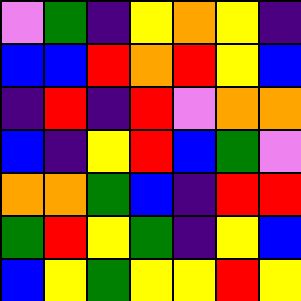[["violet", "green", "indigo", "yellow", "orange", "yellow", "indigo"], ["blue", "blue", "red", "orange", "red", "yellow", "blue"], ["indigo", "red", "indigo", "red", "violet", "orange", "orange"], ["blue", "indigo", "yellow", "red", "blue", "green", "violet"], ["orange", "orange", "green", "blue", "indigo", "red", "red"], ["green", "red", "yellow", "green", "indigo", "yellow", "blue"], ["blue", "yellow", "green", "yellow", "yellow", "red", "yellow"]]